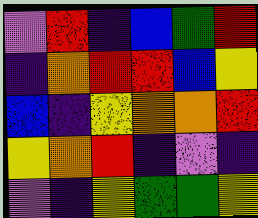[["violet", "red", "indigo", "blue", "green", "red"], ["indigo", "orange", "red", "red", "blue", "yellow"], ["blue", "indigo", "yellow", "orange", "orange", "red"], ["yellow", "orange", "red", "indigo", "violet", "indigo"], ["violet", "indigo", "yellow", "green", "green", "yellow"]]